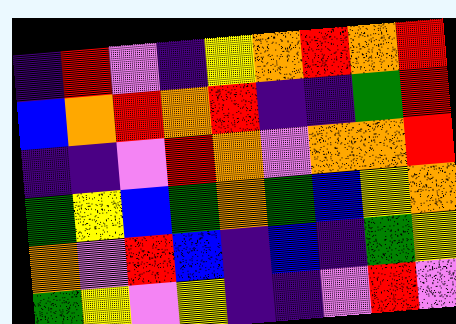[["indigo", "red", "violet", "indigo", "yellow", "orange", "red", "orange", "red"], ["blue", "orange", "red", "orange", "red", "indigo", "indigo", "green", "red"], ["indigo", "indigo", "violet", "red", "orange", "violet", "orange", "orange", "red"], ["green", "yellow", "blue", "green", "orange", "green", "blue", "yellow", "orange"], ["orange", "violet", "red", "blue", "indigo", "blue", "indigo", "green", "yellow"], ["green", "yellow", "violet", "yellow", "indigo", "indigo", "violet", "red", "violet"]]